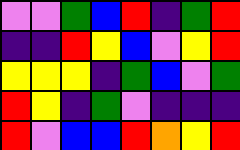[["violet", "violet", "green", "blue", "red", "indigo", "green", "red"], ["indigo", "indigo", "red", "yellow", "blue", "violet", "yellow", "red"], ["yellow", "yellow", "yellow", "indigo", "green", "blue", "violet", "green"], ["red", "yellow", "indigo", "green", "violet", "indigo", "indigo", "indigo"], ["red", "violet", "blue", "blue", "red", "orange", "yellow", "red"]]